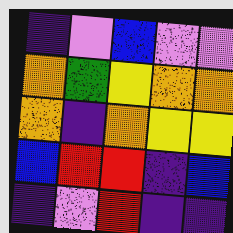[["indigo", "violet", "blue", "violet", "violet"], ["orange", "green", "yellow", "orange", "orange"], ["orange", "indigo", "orange", "yellow", "yellow"], ["blue", "red", "red", "indigo", "blue"], ["indigo", "violet", "red", "indigo", "indigo"]]